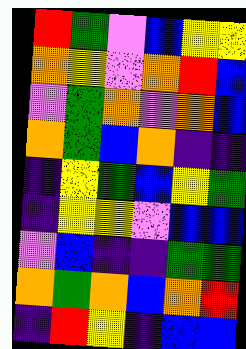[["red", "green", "violet", "blue", "yellow", "yellow"], ["orange", "yellow", "violet", "orange", "red", "blue"], ["violet", "green", "orange", "violet", "orange", "blue"], ["orange", "green", "blue", "orange", "indigo", "indigo"], ["indigo", "yellow", "green", "blue", "yellow", "green"], ["indigo", "yellow", "yellow", "violet", "blue", "blue"], ["violet", "blue", "indigo", "indigo", "green", "green"], ["orange", "green", "orange", "blue", "orange", "red"], ["indigo", "red", "yellow", "indigo", "blue", "blue"]]